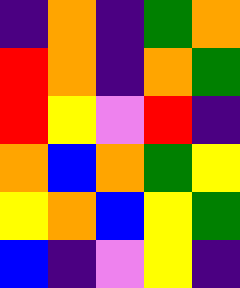[["indigo", "orange", "indigo", "green", "orange"], ["red", "orange", "indigo", "orange", "green"], ["red", "yellow", "violet", "red", "indigo"], ["orange", "blue", "orange", "green", "yellow"], ["yellow", "orange", "blue", "yellow", "green"], ["blue", "indigo", "violet", "yellow", "indigo"]]